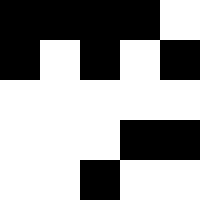[["black", "black", "black", "black", "white"], ["black", "white", "black", "white", "black"], ["white", "white", "white", "white", "white"], ["white", "white", "white", "black", "black"], ["white", "white", "black", "white", "white"]]